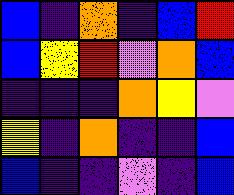[["blue", "indigo", "orange", "indigo", "blue", "red"], ["blue", "yellow", "red", "violet", "orange", "blue"], ["indigo", "indigo", "indigo", "orange", "yellow", "violet"], ["yellow", "indigo", "orange", "indigo", "indigo", "blue"], ["blue", "indigo", "indigo", "violet", "indigo", "blue"]]